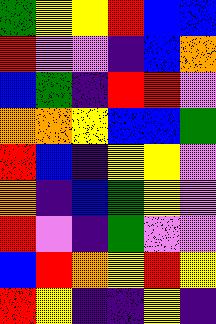[["green", "yellow", "yellow", "red", "blue", "blue"], ["red", "violet", "violet", "indigo", "blue", "orange"], ["blue", "green", "indigo", "red", "red", "violet"], ["orange", "orange", "yellow", "blue", "blue", "green"], ["red", "blue", "indigo", "yellow", "yellow", "violet"], ["orange", "indigo", "blue", "green", "yellow", "violet"], ["red", "violet", "indigo", "green", "violet", "violet"], ["blue", "red", "orange", "yellow", "red", "yellow"], ["red", "yellow", "indigo", "indigo", "yellow", "indigo"]]